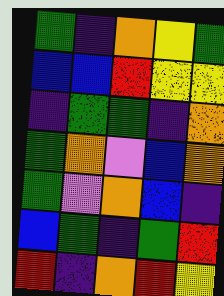[["green", "indigo", "orange", "yellow", "green"], ["blue", "blue", "red", "yellow", "yellow"], ["indigo", "green", "green", "indigo", "orange"], ["green", "orange", "violet", "blue", "orange"], ["green", "violet", "orange", "blue", "indigo"], ["blue", "green", "indigo", "green", "red"], ["red", "indigo", "orange", "red", "yellow"]]